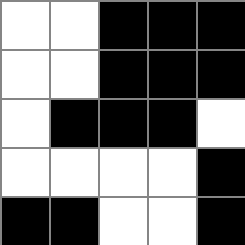[["white", "white", "black", "black", "black"], ["white", "white", "black", "black", "black"], ["white", "black", "black", "black", "white"], ["white", "white", "white", "white", "black"], ["black", "black", "white", "white", "black"]]